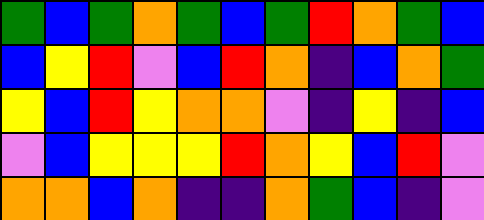[["green", "blue", "green", "orange", "green", "blue", "green", "red", "orange", "green", "blue"], ["blue", "yellow", "red", "violet", "blue", "red", "orange", "indigo", "blue", "orange", "green"], ["yellow", "blue", "red", "yellow", "orange", "orange", "violet", "indigo", "yellow", "indigo", "blue"], ["violet", "blue", "yellow", "yellow", "yellow", "red", "orange", "yellow", "blue", "red", "violet"], ["orange", "orange", "blue", "orange", "indigo", "indigo", "orange", "green", "blue", "indigo", "violet"]]